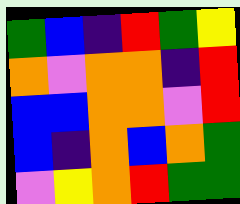[["green", "blue", "indigo", "red", "green", "yellow"], ["orange", "violet", "orange", "orange", "indigo", "red"], ["blue", "blue", "orange", "orange", "violet", "red"], ["blue", "indigo", "orange", "blue", "orange", "green"], ["violet", "yellow", "orange", "red", "green", "green"]]